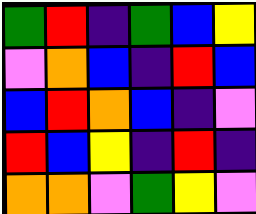[["green", "red", "indigo", "green", "blue", "yellow"], ["violet", "orange", "blue", "indigo", "red", "blue"], ["blue", "red", "orange", "blue", "indigo", "violet"], ["red", "blue", "yellow", "indigo", "red", "indigo"], ["orange", "orange", "violet", "green", "yellow", "violet"]]